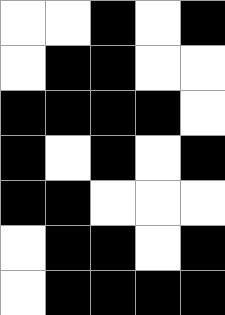[["white", "white", "black", "white", "black"], ["white", "black", "black", "white", "white"], ["black", "black", "black", "black", "white"], ["black", "white", "black", "white", "black"], ["black", "black", "white", "white", "white"], ["white", "black", "black", "white", "black"], ["white", "black", "black", "black", "black"]]